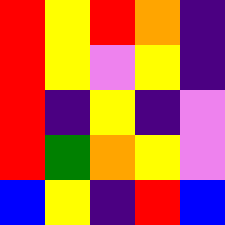[["red", "yellow", "red", "orange", "indigo"], ["red", "yellow", "violet", "yellow", "indigo"], ["red", "indigo", "yellow", "indigo", "violet"], ["red", "green", "orange", "yellow", "violet"], ["blue", "yellow", "indigo", "red", "blue"]]